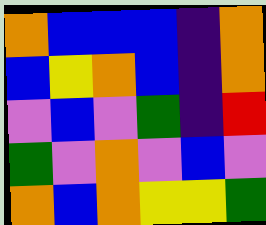[["orange", "blue", "blue", "blue", "indigo", "orange"], ["blue", "yellow", "orange", "blue", "indigo", "orange"], ["violet", "blue", "violet", "green", "indigo", "red"], ["green", "violet", "orange", "violet", "blue", "violet"], ["orange", "blue", "orange", "yellow", "yellow", "green"]]